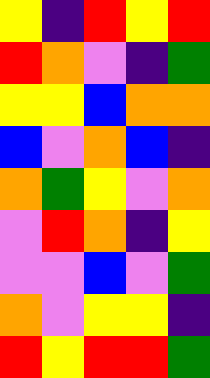[["yellow", "indigo", "red", "yellow", "red"], ["red", "orange", "violet", "indigo", "green"], ["yellow", "yellow", "blue", "orange", "orange"], ["blue", "violet", "orange", "blue", "indigo"], ["orange", "green", "yellow", "violet", "orange"], ["violet", "red", "orange", "indigo", "yellow"], ["violet", "violet", "blue", "violet", "green"], ["orange", "violet", "yellow", "yellow", "indigo"], ["red", "yellow", "red", "red", "green"]]